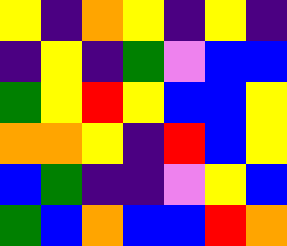[["yellow", "indigo", "orange", "yellow", "indigo", "yellow", "indigo"], ["indigo", "yellow", "indigo", "green", "violet", "blue", "blue"], ["green", "yellow", "red", "yellow", "blue", "blue", "yellow"], ["orange", "orange", "yellow", "indigo", "red", "blue", "yellow"], ["blue", "green", "indigo", "indigo", "violet", "yellow", "blue"], ["green", "blue", "orange", "blue", "blue", "red", "orange"]]